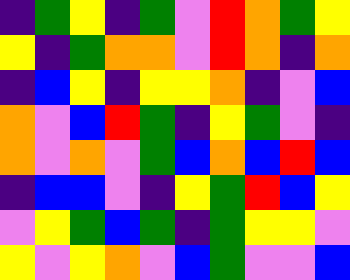[["indigo", "green", "yellow", "indigo", "green", "violet", "red", "orange", "green", "yellow"], ["yellow", "indigo", "green", "orange", "orange", "violet", "red", "orange", "indigo", "orange"], ["indigo", "blue", "yellow", "indigo", "yellow", "yellow", "orange", "indigo", "violet", "blue"], ["orange", "violet", "blue", "red", "green", "indigo", "yellow", "green", "violet", "indigo"], ["orange", "violet", "orange", "violet", "green", "blue", "orange", "blue", "red", "blue"], ["indigo", "blue", "blue", "violet", "indigo", "yellow", "green", "red", "blue", "yellow"], ["violet", "yellow", "green", "blue", "green", "indigo", "green", "yellow", "yellow", "violet"], ["yellow", "violet", "yellow", "orange", "violet", "blue", "green", "violet", "violet", "blue"]]